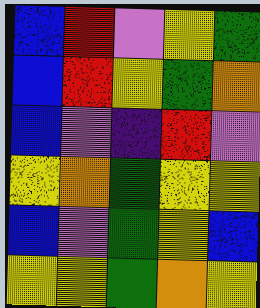[["blue", "red", "violet", "yellow", "green"], ["blue", "red", "yellow", "green", "orange"], ["blue", "violet", "indigo", "red", "violet"], ["yellow", "orange", "green", "yellow", "yellow"], ["blue", "violet", "green", "yellow", "blue"], ["yellow", "yellow", "green", "orange", "yellow"]]